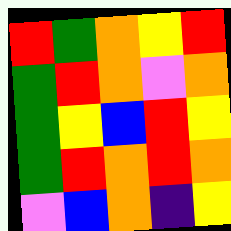[["red", "green", "orange", "yellow", "red"], ["green", "red", "orange", "violet", "orange"], ["green", "yellow", "blue", "red", "yellow"], ["green", "red", "orange", "red", "orange"], ["violet", "blue", "orange", "indigo", "yellow"]]